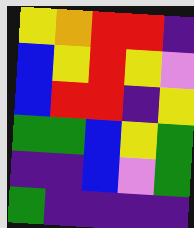[["yellow", "orange", "red", "red", "indigo"], ["blue", "yellow", "red", "yellow", "violet"], ["blue", "red", "red", "indigo", "yellow"], ["green", "green", "blue", "yellow", "green"], ["indigo", "indigo", "blue", "violet", "green"], ["green", "indigo", "indigo", "indigo", "indigo"]]